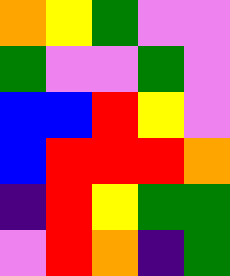[["orange", "yellow", "green", "violet", "violet"], ["green", "violet", "violet", "green", "violet"], ["blue", "blue", "red", "yellow", "violet"], ["blue", "red", "red", "red", "orange"], ["indigo", "red", "yellow", "green", "green"], ["violet", "red", "orange", "indigo", "green"]]